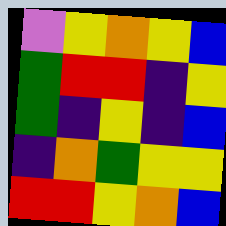[["violet", "yellow", "orange", "yellow", "blue"], ["green", "red", "red", "indigo", "yellow"], ["green", "indigo", "yellow", "indigo", "blue"], ["indigo", "orange", "green", "yellow", "yellow"], ["red", "red", "yellow", "orange", "blue"]]